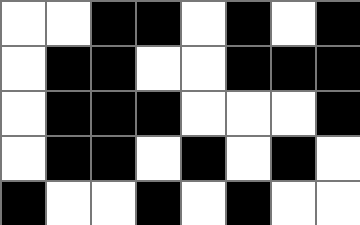[["white", "white", "black", "black", "white", "black", "white", "black"], ["white", "black", "black", "white", "white", "black", "black", "black"], ["white", "black", "black", "black", "white", "white", "white", "black"], ["white", "black", "black", "white", "black", "white", "black", "white"], ["black", "white", "white", "black", "white", "black", "white", "white"]]